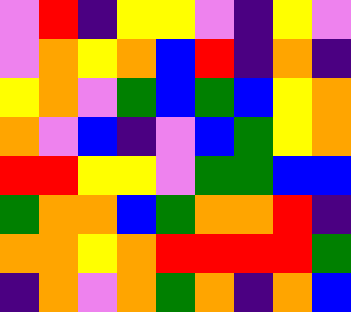[["violet", "red", "indigo", "yellow", "yellow", "violet", "indigo", "yellow", "violet"], ["violet", "orange", "yellow", "orange", "blue", "red", "indigo", "orange", "indigo"], ["yellow", "orange", "violet", "green", "blue", "green", "blue", "yellow", "orange"], ["orange", "violet", "blue", "indigo", "violet", "blue", "green", "yellow", "orange"], ["red", "red", "yellow", "yellow", "violet", "green", "green", "blue", "blue"], ["green", "orange", "orange", "blue", "green", "orange", "orange", "red", "indigo"], ["orange", "orange", "yellow", "orange", "red", "red", "red", "red", "green"], ["indigo", "orange", "violet", "orange", "green", "orange", "indigo", "orange", "blue"]]